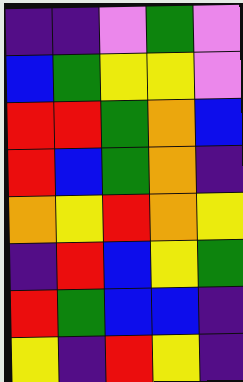[["indigo", "indigo", "violet", "green", "violet"], ["blue", "green", "yellow", "yellow", "violet"], ["red", "red", "green", "orange", "blue"], ["red", "blue", "green", "orange", "indigo"], ["orange", "yellow", "red", "orange", "yellow"], ["indigo", "red", "blue", "yellow", "green"], ["red", "green", "blue", "blue", "indigo"], ["yellow", "indigo", "red", "yellow", "indigo"]]